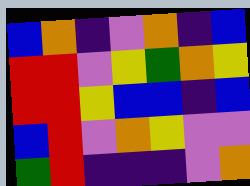[["blue", "orange", "indigo", "violet", "orange", "indigo", "blue"], ["red", "red", "violet", "yellow", "green", "orange", "yellow"], ["red", "red", "yellow", "blue", "blue", "indigo", "blue"], ["blue", "red", "violet", "orange", "yellow", "violet", "violet"], ["green", "red", "indigo", "indigo", "indigo", "violet", "orange"]]